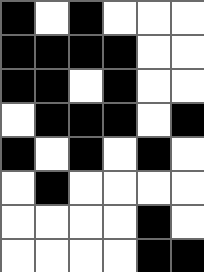[["black", "white", "black", "white", "white", "white"], ["black", "black", "black", "black", "white", "white"], ["black", "black", "white", "black", "white", "white"], ["white", "black", "black", "black", "white", "black"], ["black", "white", "black", "white", "black", "white"], ["white", "black", "white", "white", "white", "white"], ["white", "white", "white", "white", "black", "white"], ["white", "white", "white", "white", "black", "black"]]